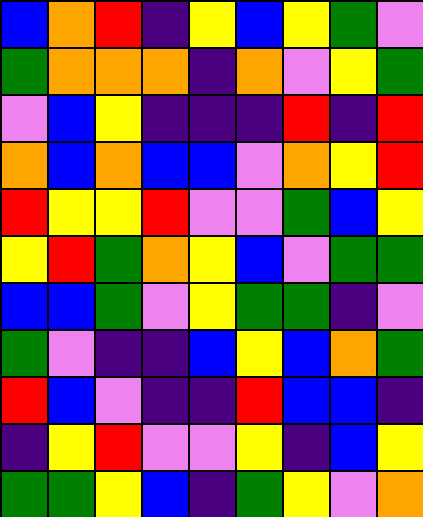[["blue", "orange", "red", "indigo", "yellow", "blue", "yellow", "green", "violet"], ["green", "orange", "orange", "orange", "indigo", "orange", "violet", "yellow", "green"], ["violet", "blue", "yellow", "indigo", "indigo", "indigo", "red", "indigo", "red"], ["orange", "blue", "orange", "blue", "blue", "violet", "orange", "yellow", "red"], ["red", "yellow", "yellow", "red", "violet", "violet", "green", "blue", "yellow"], ["yellow", "red", "green", "orange", "yellow", "blue", "violet", "green", "green"], ["blue", "blue", "green", "violet", "yellow", "green", "green", "indigo", "violet"], ["green", "violet", "indigo", "indigo", "blue", "yellow", "blue", "orange", "green"], ["red", "blue", "violet", "indigo", "indigo", "red", "blue", "blue", "indigo"], ["indigo", "yellow", "red", "violet", "violet", "yellow", "indigo", "blue", "yellow"], ["green", "green", "yellow", "blue", "indigo", "green", "yellow", "violet", "orange"]]